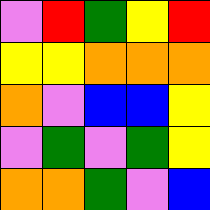[["violet", "red", "green", "yellow", "red"], ["yellow", "yellow", "orange", "orange", "orange"], ["orange", "violet", "blue", "blue", "yellow"], ["violet", "green", "violet", "green", "yellow"], ["orange", "orange", "green", "violet", "blue"]]